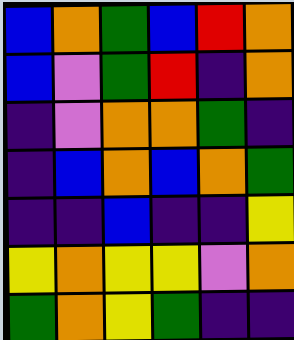[["blue", "orange", "green", "blue", "red", "orange"], ["blue", "violet", "green", "red", "indigo", "orange"], ["indigo", "violet", "orange", "orange", "green", "indigo"], ["indigo", "blue", "orange", "blue", "orange", "green"], ["indigo", "indigo", "blue", "indigo", "indigo", "yellow"], ["yellow", "orange", "yellow", "yellow", "violet", "orange"], ["green", "orange", "yellow", "green", "indigo", "indigo"]]